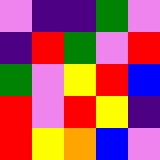[["violet", "indigo", "indigo", "green", "violet"], ["indigo", "red", "green", "violet", "red"], ["green", "violet", "yellow", "red", "blue"], ["red", "violet", "red", "yellow", "indigo"], ["red", "yellow", "orange", "blue", "violet"]]